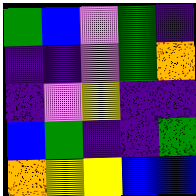[["green", "blue", "violet", "green", "indigo"], ["indigo", "indigo", "violet", "green", "orange"], ["indigo", "violet", "yellow", "indigo", "indigo"], ["blue", "green", "indigo", "indigo", "green"], ["orange", "yellow", "yellow", "blue", "blue"]]